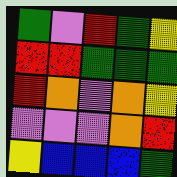[["green", "violet", "red", "green", "yellow"], ["red", "red", "green", "green", "green"], ["red", "orange", "violet", "orange", "yellow"], ["violet", "violet", "violet", "orange", "red"], ["yellow", "blue", "blue", "blue", "green"]]